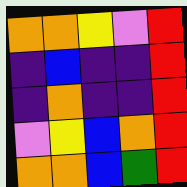[["orange", "orange", "yellow", "violet", "red"], ["indigo", "blue", "indigo", "indigo", "red"], ["indigo", "orange", "indigo", "indigo", "red"], ["violet", "yellow", "blue", "orange", "red"], ["orange", "orange", "blue", "green", "red"]]